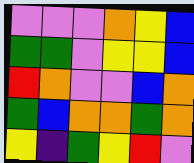[["violet", "violet", "violet", "orange", "yellow", "blue"], ["green", "green", "violet", "yellow", "yellow", "blue"], ["red", "orange", "violet", "violet", "blue", "orange"], ["green", "blue", "orange", "orange", "green", "orange"], ["yellow", "indigo", "green", "yellow", "red", "violet"]]